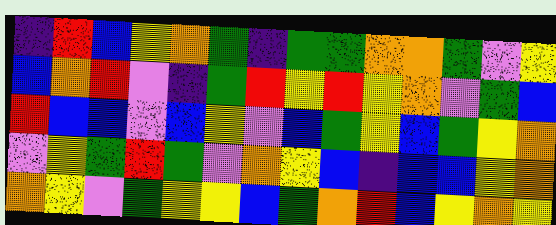[["indigo", "red", "blue", "yellow", "orange", "green", "indigo", "green", "green", "orange", "orange", "green", "violet", "yellow"], ["blue", "orange", "red", "violet", "indigo", "green", "red", "yellow", "red", "yellow", "orange", "violet", "green", "blue"], ["red", "blue", "blue", "violet", "blue", "yellow", "violet", "blue", "green", "yellow", "blue", "green", "yellow", "orange"], ["violet", "yellow", "green", "red", "green", "violet", "orange", "yellow", "blue", "indigo", "blue", "blue", "yellow", "orange"], ["orange", "yellow", "violet", "green", "yellow", "yellow", "blue", "green", "orange", "red", "blue", "yellow", "orange", "yellow"]]